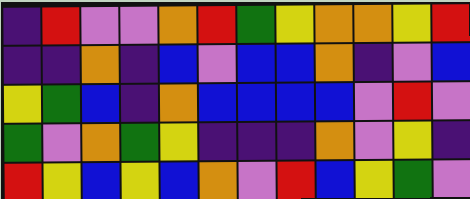[["indigo", "red", "violet", "violet", "orange", "red", "green", "yellow", "orange", "orange", "yellow", "red"], ["indigo", "indigo", "orange", "indigo", "blue", "violet", "blue", "blue", "orange", "indigo", "violet", "blue"], ["yellow", "green", "blue", "indigo", "orange", "blue", "blue", "blue", "blue", "violet", "red", "violet"], ["green", "violet", "orange", "green", "yellow", "indigo", "indigo", "indigo", "orange", "violet", "yellow", "indigo"], ["red", "yellow", "blue", "yellow", "blue", "orange", "violet", "red", "blue", "yellow", "green", "violet"]]